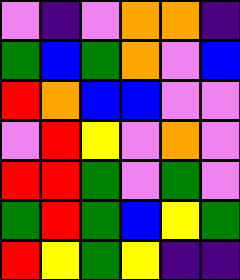[["violet", "indigo", "violet", "orange", "orange", "indigo"], ["green", "blue", "green", "orange", "violet", "blue"], ["red", "orange", "blue", "blue", "violet", "violet"], ["violet", "red", "yellow", "violet", "orange", "violet"], ["red", "red", "green", "violet", "green", "violet"], ["green", "red", "green", "blue", "yellow", "green"], ["red", "yellow", "green", "yellow", "indigo", "indigo"]]